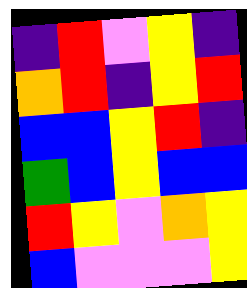[["indigo", "red", "violet", "yellow", "indigo"], ["orange", "red", "indigo", "yellow", "red"], ["blue", "blue", "yellow", "red", "indigo"], ["green", "blue", "yellow", "blue", "blue"], ["red", "yellow", "violet", "orange", "yellow"], ["blue", "violet", "violet", "violet", "yellow"]]